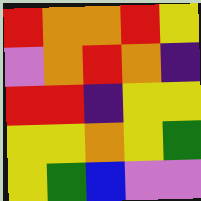[["red", "orange", "orange", "red", "yellow"], ["violet", "orange", "red", "orange", "indigo"], ["red", "red", "indigo", "yellow", "yellow"], ["yellow", "yellow", "orange", "yellow", "green"], ["yellow", "green", "blue", "violet", "violet"]]